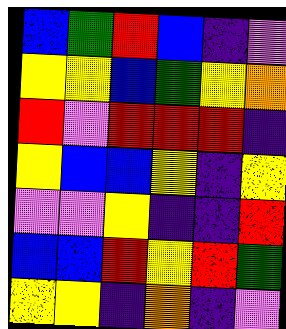[["blue", "green", "red", "blue", "indigo", "violet"], ["yellow", "yellow", "blue", "green", "yellow", "orange"], ["red", "violet", "red", "red", "red", "indigo"], ["yellow", "blue", "blue", "yellow", "indigo", "yellow"], ["violet", "violet", "yellow", "indigo", "indigo", "red"], ["blue", "blue", "red", "yellow", "red", "green"], ["yellow", "yellow", "indigo", "orange", "indigo", "violet"]]